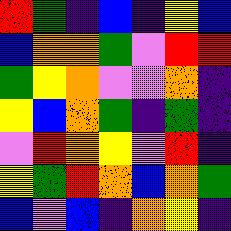[["red", "green", "indigo", "blue", "indigo", "yellow", "blue"], ["blue", "orange", "orange", "green", "violet", "red", "red"], ["green", "yellow", "orange", "violet", "violet", "orange", "indigo"], ["yellow", "blue", "orange", "green", "indigo", "green", "indigo"], ["violet", "red", "orange", "yellow", "violet", "red", "indigo"], ["yellow", "green", "red", "orange", "blue", "orange", "green"], ["blue", "violet", "blue", "indigo", "orange", "yellow", "indigo"]]